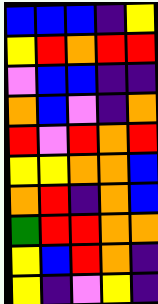[["blue", "blue", "blue", "indigo", "yellow"], ["yellow", "red", "orange", "red", "red"], ["violet", "blue", "blue", "indigo", "indigo"], ["orange", "blue", "violet", "indigo", "orange"], ["red", "violet", "red", "orange", "red"], ["yellow", "yellow", "orange", "orange", "blue"], ["orange", "red", "indigo", "orange", "blue"], ["green", "red", "red", "orange", "orange"], ["yellow", "blue", "red", "orange", "indigo"], ["yellow", "indigo", "violet", "yellow", "indigo"]]